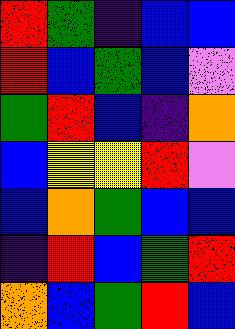[["red", "green", "indigo", "blue", "blue"], ["red", "blue", "green", "blue", "violet"], ["green", "red", "blue", "indigo", "orange"], ["blue", "yellow", "yellow", "red", "violet"], ["blue", "orange", "green", "blue", "blue"], ["indigo", "red", "blue", "green", "red"], ["orange", "blue", "green", "red", "blue"]]